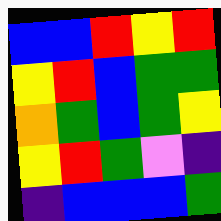[["blue", "blue", "red", "yellow", "red"], ["yellow", "red", "blue", "green", "green"], ["orange", "green", "blue", "green", "yellow"], ["yellow", "red", "green", "violet", "indigo"], ["indigo", "blue", "blue", "blue", "green"]]